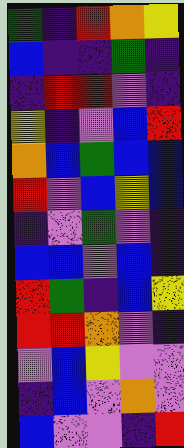[["green", "indigo", "red", "orange", "yellow"], ["blue", "indigo", "indigo", "green", "indigo"], ["indigo", "red", "red", "violet", "indigo"], ["yellow", "indigo", "violet", "blue", "red"], ["orange", "blue", "green", "blue", "blue"], ["red", "violet", "blue", "yellow", "blue"], ["indigo", "violet", "green", "violet", "indigo"], ["blue", "blue", "violet", "blue", "indigo"], ["red", "green", "indigo", "blue", "yellow"], ["red", "red", "orange", "violet", "indigo"], ["violet", "blue", "yellow", "violet", "violet"], ["indigo", "blue", "violet", "orange", "violet"], ["blue", "violet", "violet", "indigo", "red"]]